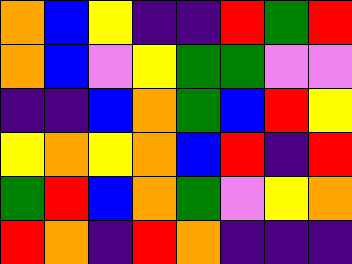[["orange", "blue", "yellow", "indigo", "indigo", "red", "green", "red"], ["orange", "blue", "violet", "yellow", "green", "green", "violet", "violet"], ["indigo", "indigo", "blue", "orange", "green", "blue", "red", "yellow"], ["yellow", "orange", "yellow", "orange", "blue", "red", "indigo", "red"], ["green", "red", "blue", "orange", "green", "violet", "yellow", "orange"], ["red", "orange", "indigo", "red", "orange", "indigo", "indigo", "indigo"]]